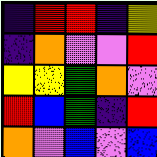[["indigo", "red", "red", "indigo", "yellow"], ["indigo", "orange", "violet", "violet", "red"], ["yellow", "yellow", "green", "orange", "violet"], ["red", "blue", "green", "indigo", "red"], ["orange", "violet", "blue", "violet", "blue"]]